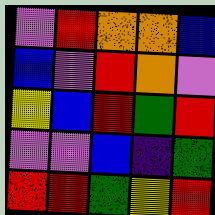[["violet", "red", "orange", "orange", "blue"], ["blue", "violet", "red", "orange", "violet"], ["yellow", "blue", "red", "green", "red"], ["violet", "violet", "blue", "indigo", "green"], ["red", "red", "green", "yellow", "red"]]